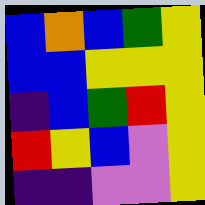[["blue", "orange", "blue", "green", "yellow"], ["blue", "blue", "yellow", "yellow", "yellow"], ["indigo", "blue", "green", "red", "yellow"], ["red", "yellow", "blue", "violet", "yellow"], ["indigo", "indigo", "violet", "violet", "yellow"]]